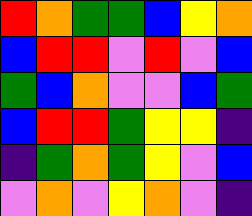[["red", "orange", "green", "green", "blue", "yellow", "orange"], ["blue", "red", "red", "violet", "red", "violet", "blue"], ["green", "blue", "orange", "violet", "violet", "blue", "green"], ["blue", "red", "red", "green", "yellow", "yellow", "indigo"], ["indigo", "green", "orange", "green", "yellow", "violet", "blue"], ["violet", "orange", "violet", "yellow", "orange", "violet", "indigo"]]